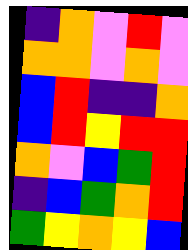[["indigo", "orange", "violet", "red", "violet"], ["orange", "orange", "violet", "orange", "violet"], ["blue", "red", "indigo", "indigo", "orange"], ["blue", "red", "yellow", "red", "red"], ["orange", "violet", "blue", "green", "red"], ["indigo", "blue", "green", "orange", "red"], ["green", "yellow", "orange", "yellow", "blue"]]